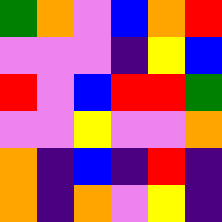[["green", "orange", "violet", "blue", "orange", "red"], ["violet", "violet", "violet", "indigo", "yellow", "blue"], ["red", "violet", "blue", "red", "red", "green"], ["violet", "violet", "yellow", "violet", "violet", "orange"], ["orange", "indigo", "blue", "indigo", "red", "indigo"], ["orange", "indigo", "orange", "violet", "yellow", "indigo"]]